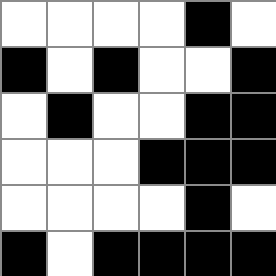[["white", "white", "white", "white", "black", "white"], ["black", "white", "black", "white", "white", "black"], ["white", "black", "white", "white", "black", "black"], ["white", "white", "white", "black", "black", "black"], ["white", "white", "white", "white", "black", "white"], ["black", "white", "black", "black", "black", "black"]]